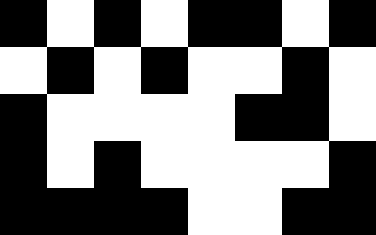[["black", "white", "black", "white", "black", "black", "white", "black"], ["white", "black", "white", "black", "white", "white", "black", "white"], ["black", "white", "white", "white", "white", "black", "black", "white"], ["black", "white", "black", "white", "white", "white", "white", "black"], ["black", "black", "black", "black", "white", "white", "black", "black"]]